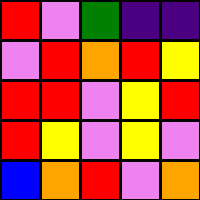[["red", "violet", "green", "indigo", "indigo"], ["violet", "red", "orange", "red", "yellow"], ["red", "red", "violet", "yellow", "red"], ["red", "yellow", "violet", "yellow", "violet"], ["blue", "orange", "red", "violet", "orange"]]